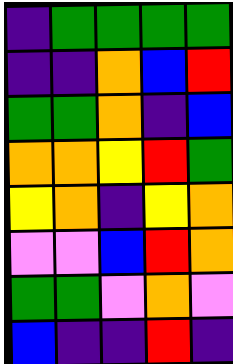[["indigo", "green", "green", "green", "green"], ["indigo", "indigo", "orange", "blue", "red"], ["green", "green", "orange", "indigo", "blue"], ["orange", "orange", "yellow", "red", "green"], ["yellow", "orange", "indigo", "yellow", "orange"], ["violet", "violet", "blue", "red", "orange"], ["green", "green", "violet", "orange", "violet"], ["blue", "indigo", "indigo", "red", "indigo"]]